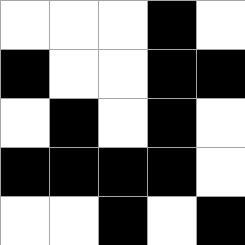[["white", "white", "white", "black", "white"], ["black", "white", "white", "black", "black"], ["white", "black", "white", "black", "white"], ["black", "black", "black", "black", "white"], ["white", "white", "black", "white", "black"]]